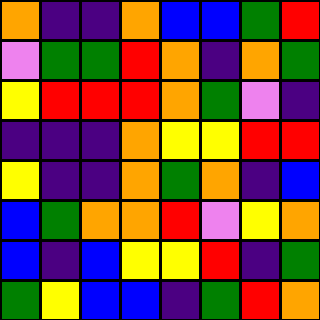[["orange", "indigo", "indigo", "orange", "blue", "blue", "green", "red"], ["violet", "green", "green", "red", "orange", "indigo", "orange", "green"], ["yellow", "red", "red", "red", "orange", "green", "violet", "indigo"], ["indigo", "indigo", "indigo", "orange", "yellow", "yellow", "red", "red"], ["yellow", "indigo", "indigo", "orange", "green", "orange", "indigo", "blue"], ["blue", "green", "orange", "orange", "red", "violet", "yellow", "orange"], ["blue", "indigo", "blue", "yellow", "yellow", "red", "indigo", "green"], ["green", "yellow", "blue", "blue", "indigo", "green", "red", "orange"]]